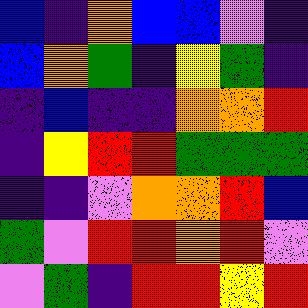[["blue", "indigo", "orange", "blue", "blue", "violet", "indigo"], ["blue", "orange", "green", "indigo", "yellow", "green", "indigo"], ["indigo", "blue", "indigo", "indigo", "orange", "orange", "red"], ["indigo", "yellow", "red", "red", "green", "green", "green"], ["indigo", "indigo", "violet", "orange", "orange", "red", "blue"], ["green", "violet", "red", "red", "orange", "red", "violet"], ["violet", "green", "indigo", "red", "red", "yellow", "red"]]